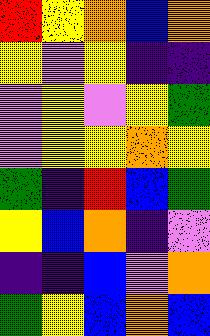[["red", "yellow", "orange", "blue", "orange"], ["yellow", "violet", "yellow", "indigo", "indigo"], ["violet", "yellow", "violet", "yellow", "green"], ["violet", "yellow", "yellow", "orange", "yellow"], ["green", "indigo", "red", "blue", "green"], ["yellow", "blue", "orange", "indigo", "violet"], ["indigo", "indigo", "blue", "violet", "orange"], ["green", "yellow", "blue", "orange", "blue"]]